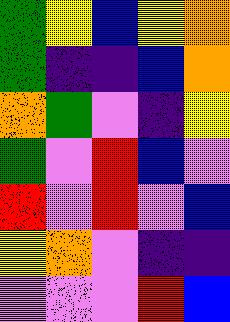[["green", "yellow", "blue", "yellow", "orange"], ["green", "indigo", "indigo", "blue", "orange"], ["orange", "green", "violet", "indigo", "yellow"], ["green", "violet", "red", "blue", "violet"], ["red", "violet", "red", "violet", "blue"], ["yellow", "orange", "violet", "indigo", "indigo"], ["violet", "violet", "violet", "red", "blue"]]